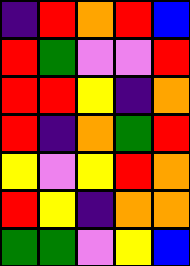[["indigo", "red", "orange", "red", "blue"], ["red", "green", "violet", "violet", "red"], ["red", "red", "yellow", "indigo", "orange"], ["red", "indigo", "orange", "green", "red"], ["yellow", "violet", "yellow", "red", "orange"], ["red", "yellow", "indigo", "orange", "orange"], ["green", "green", "violet", "yellow", "blue"]]